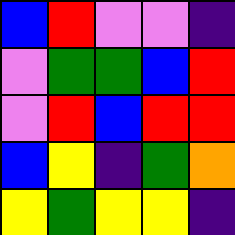[["blue", "red", "violet", "violet", "indigo"], ["violet", "green", "green", "blue", "red"], ["violet", "red", "blue", "red", "red"], ["blue", "yellow", "indigo", "green", "orange"], ["yellow", "green", "yellow", "yellow", "indigo"]]